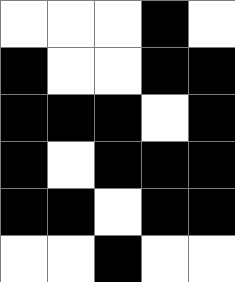[["white", "white", "white", "black", "white"], ["black", "white", "white", "black", "black"], ["black", "black", "black", "white", "black"], ["black", "white", "black", "black", "black"], ["black", "black", "white", "black", "black"], ["white", "white", "black", "white", "white"]]